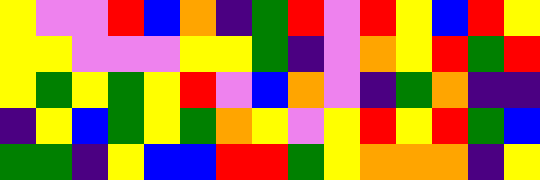[["yellow", "violet", "violet", "red", "blue", "orange", "indigo", "green", "red", "violet", "red", "yellow", "blue", "red", "yellow"], ["yellow", "yellow", "violet", "violet", "violet", "yellow", "yellow", "green", "indigo", "violet", "orange", "yellow", "red", "green", "red"], ["yellow", "green", "yellow", "green", "yellow", "red", "violet", "blue", "orange", "violet", "indigo", "green", "orange", "indigo", "indigo"], ["indigo", "yellow", "blue", "green", "yellow", "green", "orange", "yellow", "violet", "yellow", "red", "yellow", "red", "green", "blue"], ["green", "green", "indigo", "yellow", "blue", "blue", "red", "red", "green", "yellow", "orange", "orange", "orange", "indigo", "yellow"]]